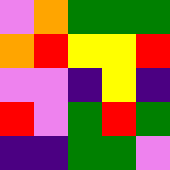[["violet", "orange", "green", "green", "green"], ["orange", "red", "yellow", "yellow", "red"], ["violet", "violet", "indigo", "yellow", "indigo"], ["red", "violet", "green", "red", "green"], ["indigo", "indigo", "green", "green", "violet"]]